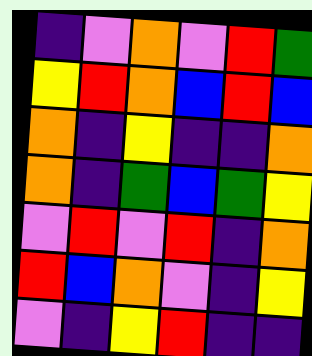[["indigo", "violet", "orange", "violet", "red", "green"], ["yellow", "red", "orange", "blue", "red", "blue"], ["orange", "indigo", "yellow", "indigo", "indigo", "orange"], ["orange", "indigo", "green", "blue", "green", "yellow"], ["violet", "red", "violet", "red", "indigo", "orange"], ["red", "blue", "orange", "violet", "indigo", "yellow"], ["violet", "indigo", "yellow", "red", "indigo", "indigo"]]